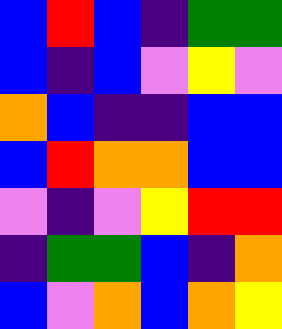[["blue", "red", "blue", "indigo", "green", "green"], ["blue", "indigo", "blue", "violet", "yellow", "violet"], ["orange", "blue", "indigo", "indigo", "blue", "blue"], ["blue", "red", "orange", "orange", "blue", "blue"], ["violet", "indigo", "violet", "yellow", "red", "red"], ["indigo", "green", "green", "blue", "indigo", "orange"], ["blue", "violet", "orange", "blue", "orange", "yellow"]]